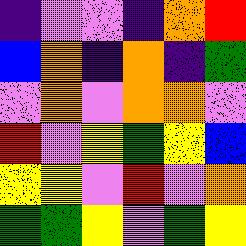[["indigo", "violet", "violet", "indigo", "orange", "red"], ["blue", "orange", "indigo", "orange", "indigo", "green"], ["violet", "orange", "violet", "orange", "orange", "violet"], ["red", "violet", "yellow", "green", "yellow", "blue"], ["yellow", "yellow", "violet", "red", "violet", "orange"], ["green", "green", "yellow", "violet", "green", "yellow"]]